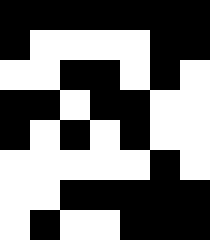[["black", "black", "black", "black", "black", "black", "black"], ["black", "white", "white", "white", "white", "black", "black"], ["white", "white", "black", "black", "white", "black", "white"], ["black", "black", "white", "black", "black", "white", "white"], ["black", "white", "black", "white", "black", "white", "white"], ["white", "white", "white", "white", "white", "black", "white"], ["white", "white", "black", "black", "black", "black", "black"], ["white", "black", "white", "white", "black", "black", "black"]]